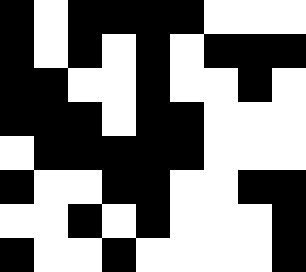[["black", "white", "black", "black", "black", "black", "white", "white", "white"], ["black", "white", "black", "white", "black", "white", "black", "black", "black"], ["black", "black", "white", "white", "black", "white", "white", "black", "white"], ["black", "black", "black", "white", "black", "black", "white", "white", "white"], ["white", "black", "black", "black", "black", "black", "white", "white", "white"], ["black", "white", "white", "black", "black", "white", "white", "black", "black"], ["white", "white", "black", "white", "black", "white", "white", "white", "black"], ["black", "white", "white", "black", "white", "white", "white", "white", "black"]]